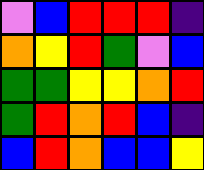[["violet", "blue", "red", "red", "red", "indigo"], ["orange", "yellow", "red", "green", "violet", "blue"], ["green", "green", "yellow", "yellow", "orange", "red"], ["green", "red", "orange", "red", "blue", "indigo"], ["blue", "red", "orange", "blue", "blue", "yellow"]]